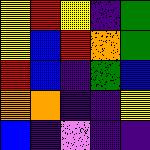[["yellow", "red", "yellow", "indigo", "green"], ["yellow", "blue", "red", "orange", "green"], ["red", "blue", "indigo", "green", "blue"], ["orange", "orange", "indigo", "indigo", "yellow"], ["blue", "indigo", "violet", "indigo", "indigo"]]